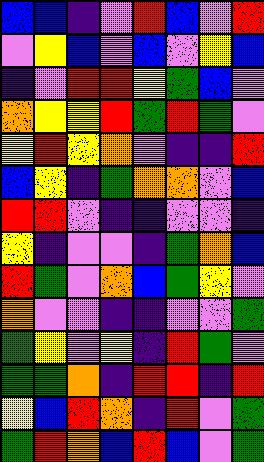[["blue", "blue", "indigo", "violet", "red", "blue", "violet", "red"], ["violet", "yellow", "blue", "violet", "blue", "violet", "yellow", "blue"], ["indigo", "violet", "red", "red", "yellow", "green", "blue", "violet"], ["orange", "yellow", "yellow", "red", "green", "red", "green", "violet"], ["yellow", "red", "yellow", "orange", "violet", "indigo", "indigo", "red"], ["blue", "yellow", "indigo", "green", "orange", "orange", "violet", "blue"], ["red", "red", "violet", "indigo", "indigo", "violet", "violet", "indigo"], ["yellow", "indigo", "violet", "violet", "indigo", "green", "orange", "blue"], ["red", "green", "violet", "orange", "blue", "green", "yellow", "violet"], ["orange", "violet", "violet", "indigo", "indigo", "violet", "violet", "green"], ["green", "yellow", "violet", "yellow", "indigo", "red", "green", "violet"], ["green", "green", "orange", "indigo", "red", "red", "indigo", "red"], ["yellow", "blue", "red", "orange", "indigo", "red", "violet", "green"], ["green", "red", "orange", "blue", "red", "blue", "violet", "green"]]